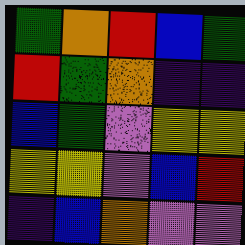[["green", "orange", "red", "blue", "green"], ["red", "green", "orange", "indigo", "indigo"], ["blue", "green", "violet", "yellow", "yellow"], ["yellow", "yellow", "violet", "blue", "red"], ["indigo", "blue", "orange", "violet", "violet"]]